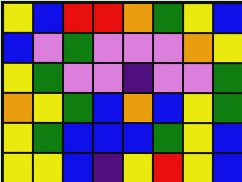[["yellow", "blue", "red", "red", "orange", "green", "yellow", "blue"], ["blue", "violet", "green", "violet", "violet", "violet", "orange", "yellow"], ["yellow", "green", "violet", "violet", "indigo", "violet", "violet", "green"], ["orange", "yellow", "green", "blue", "orange", "blue", "yellow", "green"], ["yellow", "green", "blue", "blue", "blue", "green", "yellow", "blue"], ["yellow", "yellow", "blue", "indigo", "yellow", "red", "yellow", "blue"]]